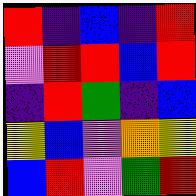[["red", "indigo", "blue", "indigo", "red"], ["violet", "red", "red", "blue", "red"], ["indigo", "red", "green", "indigo", "blue"], ["yellow", "blue", "violet", "orange", "yellow"], ["blue", "red", "violet", "green", "red"]]